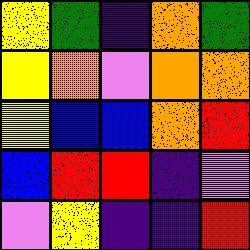[["yellow", "green", "indigo", "orange", "green"], ["yellow", "orange", "violet", "orange", "orange"], ["yellow", "blue", "blue", "orange", "red"], ["blue", "red", "red", "indigo", "violet"], ["violet", "yellow", "indigo", "indigo", "red"]]